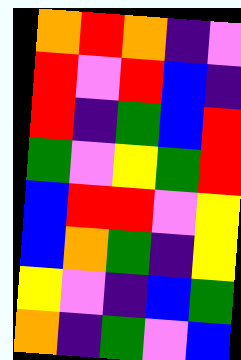[["orange", "red", "orange", "indigo", "violet"], ["red", "violet", "red", "blue", "indigo"], ["red", "indigo", "green", "blue", "red"], ["green", "violet", "yellow", "green", "red"], ["blue", "red", "red", "violet", "yellow"], ["blue", "orange", "green", "indigo", "yellow"], ["yellow", "violet", "indigo", "blue", "green"], ["orange", "indigo", "green", "violet", "blue"]]